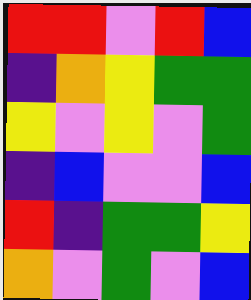[["red", "red", "violet", "red", "blue"], ["indigo", "orange", "yellow", "green", "green"], ["yellow", "violet", "yellow", "violet", "green"], ["indigo", "blue", "violet", "violet", "blue"], ["red", "indigo", "green", "green", "yellow"], ["orange", "violet", "green", "violet", "blue"]]